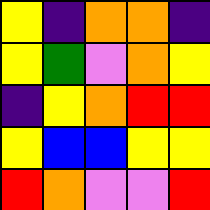[["yellow", "indigo", "orange", "orange", "indigo"], ["yellow", "green", "violet", "orange", "yellow"], ["indigo", "yellow", "orange", "red", "red"], ["yellow", "blue", "blue", "yellow", "yellow"], ["red", "orange", "violet", "violet", "red"]]